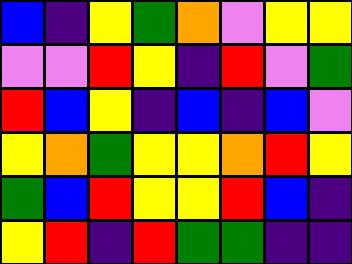[["blue", "indigo", "yellow", "green", "orange", "violet", "yellow", "yellow"], ["violet", "violet", "red", "yellow", "indigo", "red", "violet", "green"], ["red", "blue", "yellow", "indigo", "blue", "indigo", "blue", "violet"], ["yellow", "orange", "green", "yellow", "yellow", "orange", "red", "yellow"], ["green", "blue", "red", "yellow", "yellow", "red", "blue", "indigo"], ["yellow", "red", "indigo", "red", "green", "green", "indigo", "indigo"]]